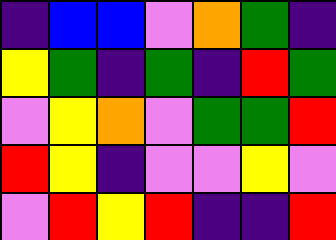[["indigo", "blue", "blue", "violet", "orange", "green", "indigo"], ["yellow", "green", "indigo", "green", "indigo", "red", "green"], ["violet", "yellow", "orange", "violet", "green", "green", "red"], ["red", "yellow", "indigo", "violet", "violet", "yellow", "violet"], ["violet", "red", "yellow", "red", "indigo", "indigo", "red"]]